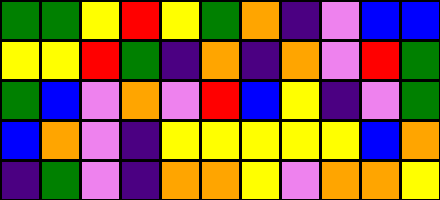[["green", "green", "yellow", "red", "yellow", "green", "orange", "indigo", "violet", "blue", "blue"], ["yellow", "yellow", "red", "green", "indigo", "orange", "indigo", "orange", "violet", "red", "green"], ["green", "blue", "violet", "orange", "violet", "red", "blue", "yellow", "indigo", "violet", "green"], ["blue", "orange", "violet", "indigo", "yellow", "yellow", "yellow", "yellow", "yellow", "blue", "orange"], ["indigo", "green", "violet", "indigo", "orange", "orange", "yellow", "violet", "orange", "orange", "yellow"]]